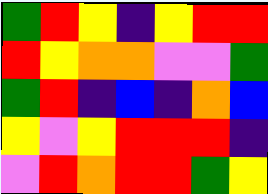[["green", "red", "yellow", "indigo", "yellow", "red", "red"], ["red", "yellow", "orange", "orange", "violet", "violet", "green"], ["green", "red", "indigo", "blue", "indigo", "orange", "blue"], ["yellow", "violet", "yellow", "red", "red", "red", "indigo"], ["violet", "red", "orange", "red", "red", "green", "yellow"]]